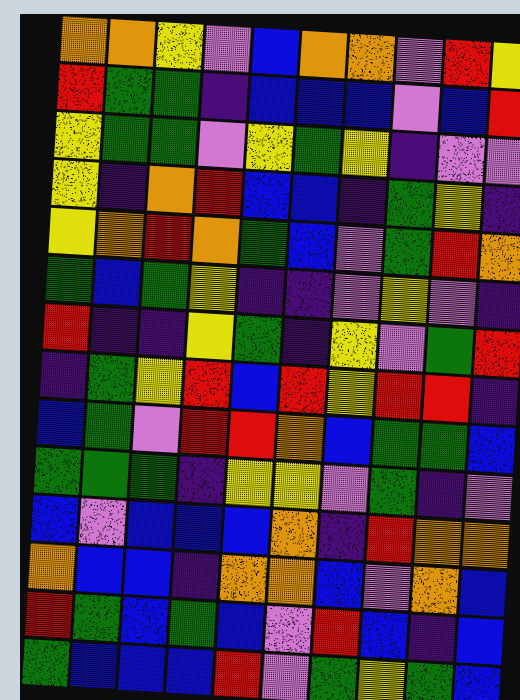[["orange", "orange", "yellow", "violet", "blue", "orange", "orange", "violet", "red", "yellow"], ["red", "green", "green", "indigo", "blue", "blue", "blue", "violet", "blue", "red"], ["yellow", "green", "green", "violet", "yellow", "green", "yellow", "indigo", "violet", "violet"], ["yellow", "indigo", "orange", "red", "blue", "blue", "indigo", "green", "yellow", "indigo"], ["yellow", "orange", "red", "orange", "green", "blue", "violet", "green", "red", "orange"], ["green", "blue", "green", "yellow", "indigo", "indigo", "violet", "yellow", "violet", "indigo"], ["red", "indigo", "indigo", "yellow", "green", "indigo", "yellow", "violet", "green", "red"], ["indigo", "green", "yellow", "red", "blue", "red", "yellow", "red", "red", "indigo"], ["blue", "green", "violet", "red", "red", "orange", "blue", "green", "green", "blue"], ["green", "green", "green", "indigo", "yellow", "yellow", "violet", "green", "indigo", "violet"], ["blue", "violet", "blue", "blue", "blue", "orange", "indigo", "red", "orange", "orange"], ["orange", "blue", "blue", "indigo", "orange", "orange", "blue", "violet", "orange", "blue"], ["red", "green", "blue", "green", "blue", "violet", "red", "blue", "indigo", "blue"], ["green", "blue", "blue", "blue", "red", "violet", "green", "yellow", "green", "blue"]]